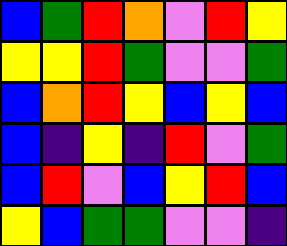[["blue", "green", "red", "orange", "violet", "red", "yellow"], ["yellow", "yellow", "red", "green", "violet", "violet", "green"], ["blue", "orange", "red", "yellow", "blue", "yellow", "blue"], ["blue", "indigo", "yellow", "indigo", "red", "violet", "green"], ["blue", "red", "violet", "blue", "yellow", "red", "blue"], ["yellow", "blue", "green", "green", "violet", "violet", "indigo"]]